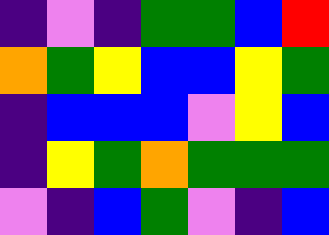[["indigo", "violet", "indigo", "green", "green", "blue", "red"], ["orange", "green", "yellow", "blue", "blue", "yellow", "green"], ["indigo", "blue", "blue", "blue", "violet", "yellow", "blue"], ["indigo", "yellow", "green", "orange", "green", "green", "green"], ["violet", "indigo", "blue", "green", "violet", "indigo", "blue"]]